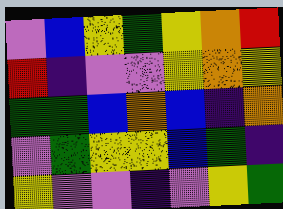[["violet", "blue", "yellow", "green", "yellow", "orange", "red"], ["red", "indigo", "violet", "violet", "yellow", "orange", "yellow"], ["green", "green", "blue", "orange", "blue", "indigo", "orange"], ["violet", "green", "yellow", "yellow", "blue", "green", "indigo"], ["yellow", "violet", "violet", "indigo", "violet", "yellow", "green"]]